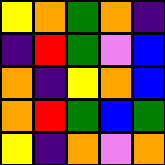[["yellow", "orange", "green", "orange", "indigo"], ["indigo", "red", "green", "violet", "blue"], ["orange", "indigo", "yellow", "orange", "blue"], ["orange", "red", "green", "blue", "green"], ["yellow", "indigo", "orange", "violet", "orange"]]